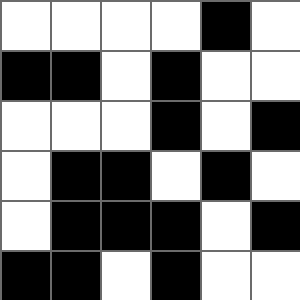[["white", "white", "white", "white", "black", "white"], ["black", "black", "white", "black", "white", "white"], ["white", "white", "white", "black", "white", "black"], ["white", "black", "black", "white", "black", "white"], ["white", "black", "black", "black", "white", "black"], ["black", "black", "white", "black", "white", "white"]]